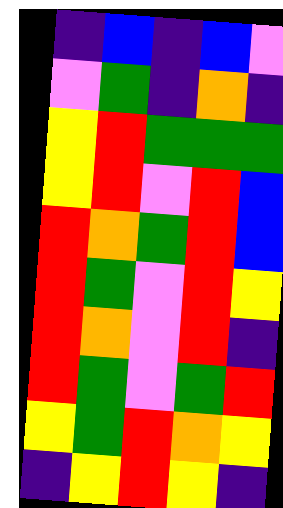[["indigo", "blue", "indigo", "blue", "violet"], ["violet", "green", "indigo", "orange", "indigo"], ["yellow", "red", "green", "green", "green"], ["yellow", "red", "violet", "red", "blue"], ["red", "orange", "green", "red", "blue"], ["red", "green", "violet", "red", "yellow"], ["red", "orange", "violet", "red", "indigo"], ["red", "green", "violet", "green", "red"], ["yellow", "green", "red", "orange", "yellow"], ["indigo", "yellow", "red", "yellow", "indigo"]]